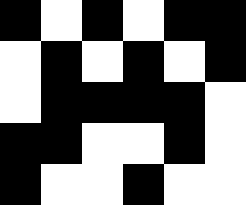[["black", "white", "black", "white", "black", "black"], ["white", "black", "white", "black", "white", "black"], ["white", "black", "black", "black", "black", "white"], ["black", "black", "white", "white", "black", "white"], ["black", "white", "white", "black", "white", "white"]]